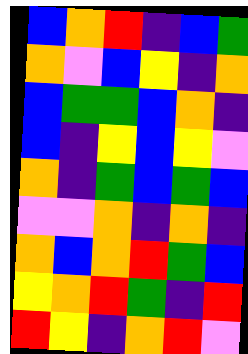[["blue", "orange", "red", "indigo", "blue", "green"], ["orange", "violet", "blue", "yellow", "indigo", "orange"], ["blue", "green", "green", "blue", "orange", "indigo"], ["blue", "indigo", "yellow", "blue", "yellow", "violet"], ["orange", "indigo", "green", "blue", "green", "blue"], ["violet", "violet", "orange", "indigo", "orange", "indigo"], ["orange", "blue", "orange", "red", "green", "blue"], ["yellow", "orange", "red", "green", "indigo", "red"], ["red", "yellow", "indigo", "orange", "red", "violet"]]